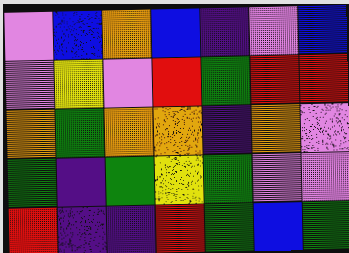[["violet", "blue", "orange", "blue", "indigo", "violet", "blue"], ["violet", "yellow", "violet", "red", "green", "red", "red"], ["orange", "green", "orange", "orange", "indigo", "orange", "violet"], ["green", "indigo", "green", "yellow", "green", "violet", "violet"], ["red", "indigo", "indigo", "red", "green", "blue", "green"]]